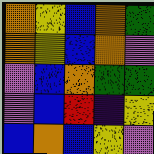[["orange", "yellow", "blue", "orange", "green"], ["orange", "yellow", "blue", "orange", "violet"], ["violet", "blue", "orange", "green", "green"], ["violet", "blue", "red", "indigo", "yellow"], ["blue", "orange", "blue", "yellow", "violet"]]